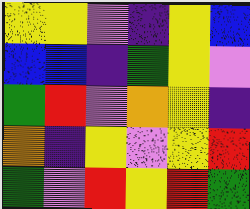[["yellow", "yellow", "violet", "indigo", "yellow", "blue"], ["blue", "blue", "indigo", "green", "yellow", "violet"], ["green", "red", "violet", "orange", "yellow", "indigo"], ["orange", "indigo", "yellow", "violet", "yellow", "red"], ["green", "violet", "red", "yellow", "red", "green"]]